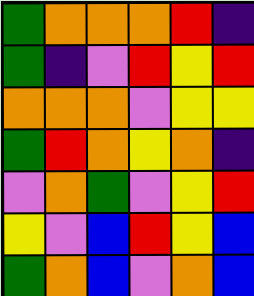[["green", "orange", "orange", "orange", "red", "indigo"], ["green", "indigo", "violet", "red", "yellow", "red"], ["orange", "orange", "orange", "violet", "yellow", "yellow"], ["green", "red", "orange", "yellow", "orange", "indigo"], ["violet", "orange", "green", "violet", "yellow", "red"], ["yellow", "violet", "blue", "red", "yellow", "blue"], ["green", "orange", "blue", "violet", "orange", "blue"]]